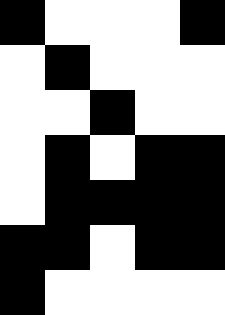[["black", "white", "white", "white", "black"], ["white", "black", "white", "white", "white"], ["white", "white", "black", "white", "white"], ["white", "black", "white", "black", "black"], ["white", "black", "black", "black", "black"], ["black", "black", "white", "black", "black"], ["black", "white", "white", "white", "white"]]